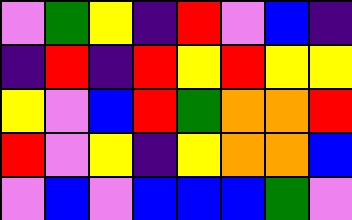[["violet", "green", "yellow", "indigo", "red", "violet", "blue", "indigo"], ["indigo", "red", "indigo", "red", "yellow", "red", "yellow", "yellow"], ["yellow", "violet", "blue", "red", "green", "orange", "orange", "red"], ["red", "violet", "yellow", "indigo", "yellow", "orange", "orange", "blue"], ["violet", "blue", "violet", "blue", "blue", "blue", "green", "violet"]]